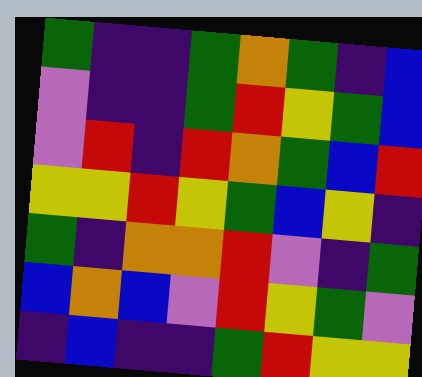[["green", "indigo", "indigo", "green", "orange", "green", "indigo", "blue"], ["violet", "indigo", "indigo", "green", "red", "yellow", "green", "blue"], ["violet", "red", "indigo", "red", "orange", "green", "blue", "red"], ["yellow", "yellow", "red", "yellow", "green", "blue", "yellow", "indigo"], ["green", "indigo", "orange", "orange", "red", "violet", "indigo", "green"], ["blue", "orange", "blue", "violet", "red", "yellow", "green", "violet"], ["indigo", "blue", "indigo", "indigo", "green", "red", "yellow", "yellow"]]